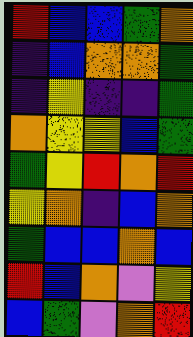[["red", "blue", "blue", "green", "orange"], ["indigo", "blue", "orange", "orange", "green"], ["indigo", "yellow", "indigo", "indigo", "green"], ["orange", "yellow", "yellow", "blue", "green"], ["green", "yellow", "red", "orange", "red"], ["yellow", "orange", "indigo", "blue", "orange"], ["green", "blue", "blue", "orange", "blue"], ["red", "blue", "orange", "violet", "yellow"], ["blue", "green", "violet", "orange", "red"]]